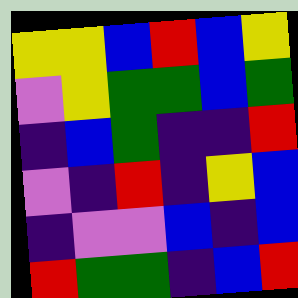[["yellow", "yellow", "blue", "red", "blue", "yellow"], ["violet", "yellow", "green", "green", "blue", "green"], ["indigo", "blue", "green", "indigo", "indigo", "red"], ["violet", "indigo", "red", "indigo", "yellow", "blue"], ["indigo", "violet", "violet", "blue", "indigo", "blue"], ["red", "green", "green", "indigo", "blue", "red"]]